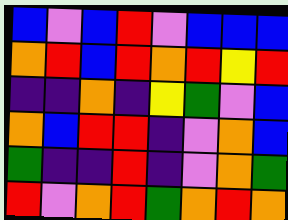[["blue", "violet", "blue", "red", "violet", "blue", "blue", "blue"], ["orange", "red", "blue", "red", "orange", "red", "yellow", "red"], ["indigo", "indigo", "orange", "indigo", "yellow", "green", "violet", "blue"], ["orange", "blue", "red", "red", "indigo", "violet", "orange", "blue"], ["green", "indigo", "indigo", "red", "indigo", "violet", "orange", "green"], ["red", "violet", "orange", "red", "green", "orange", "red", "orange"]]